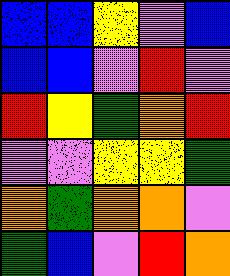[["blue", "blue", "yellow", "violet", "blue"], ["blue", "blue", "violet", "red", "violet"], ["red", "yellow", "green", "orange", "red"], ["violet", "violet", "yellow", "yellow", "green"], ["orange", "green", "orange", "orange", "violet"], ["green", "blue", "violet", "red", "orange"]]